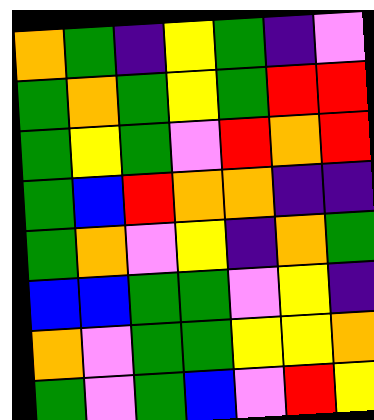[["orange", "green", "indigo", "yellow", "green", "indigo", "violet"], ["green", "orange", "green", "yellow", "green", "red", "red"], ["green", "yellow", "green", "violet", "red", "orange", "red"], ["green", "blue", "red", "orange", "orange", "indigo", "indigo"], ["green", "orange", "violet", "yellow", "indigo", "orange", "green"], ["blue", "blue", "green", "green", "violet", "yellow", "indigo"], ["orange", "violet", "green", "green", "yellow", "yellow", "orange"], ["green", "violet", "green", "blue", "violet", "red", "yellow"]]